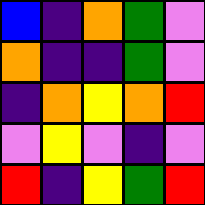[["blue", "indigo", "orange", "green", "violet"], ["orange", "indigo", "indigo", "green", "violet"], ["indigo", "orange", "yellow", "orange", "red"], ["violet", "yellow", "violet", "indigo", "violet"], ["red", "indigo", "yellow", "green", "red"]]